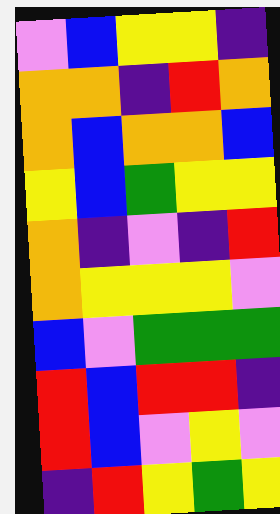[["violet", "blue", "yellow", "yellow", "indigo"], ["orange", "orange", "indigo", "red", "orange"], ["orange", "blue", "orange", "orange", "blue"], ["yellow", "blue", "green", "yellow", "yellow"], ["orange", "indigo", "violet", "indigo", "red"], ["orange", "yellow", "yellow", "yellow", "violet"], ["blue", "violet", "green", "green", "green"], ["red", "blue", "red", "red", "indigo"], ["red", "blue", "violet", "yellow", "violet"], ["indigo", "red", "yellow", "green", "yellow"]]